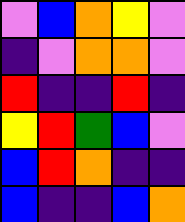[["violet", "blue", "orange", "yellow", "violet"], ["indigo", "violet", "orange", "orange", "violet"], ["red", "indigo", "indigo", "red", "indigo"], ["yellow", "red", "green", "blue", "violet"], ["blue", "red", "orange", "indigo", "indigo"], ["blue", "indigo", "indigo", "blue", "orange"]]